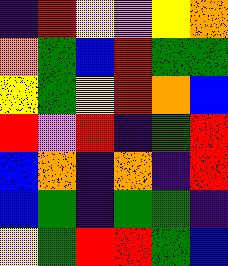[["indigo", "red", "yellow", "violet", "yellow", "orange"], ["orange", "green", "blue", "red", "green", "green"], ["yellow", "green", "yellow", "red", "orange", "blue"], ["red", "violet", "red", "indigo", "green", "red"], ["blue", "orange", "indigo", "orange", "indigo", "red"], ["blue", "green", "indigo", "green", "green", "indigo"], ["yellow", "green", "red", "red", "green", "blue"]]